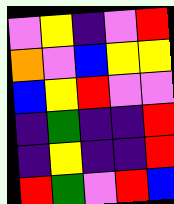[["violet", "yellow", "indigo", "violet", "red"], ["orange", "violet", "blue", "yellow", "yellow"], ["blue", "yellow", "red", "violet", "violet"], ["indigo", "green", "indigo", "indigo", "red"], ["indigo", "yellow", "indigo", "indigo", "red"], ["red", "green", "violet", "red", "blue"]]